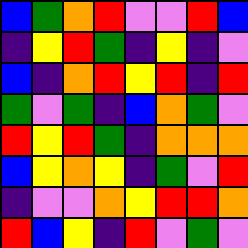[["blue", "green", "orange", "red", "violet", "violet", "red", "blue"], ["indigo", "yellow", "red", "green", "indigo", "yellow", "indigo", "violet"], ["blue", "indigo", "orange", "red", "yellow", "red", "indigo", "red"], ["green", "violet", "green", "indigo", "blue", "orange", "green", "violet"], ["red", "yellow", "red", "green", "indigo", "orange", "orange", "orange"], ["blue", "yellow", "orange", "yellow", "indigo", "green", "violet", "red"], ["indigo", "violet", "violet", "orange", "yellow", "red", "red", "orange"], ["red", "blue", "yellow", "indigo", "red", "violet", "green", "violet"]]